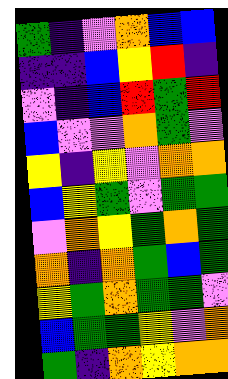[["green", "indigo", "violet", "orange", "blue", "blue"], ["indigo", "indigo", "blue", "yellow", "red", "indigo"], ["violet", "indigo", "blue", "red", "green", "red"], ["blue", "violet", "violet", "orange", "green", "violet"], ["yellow", "indigo", "yellow", "violet", "orange", "orange"], ["blue", "yellow", "green", "violet", "green", "green"], ["violet", "orange", "yellow", "green", "orange", "green"], ["orange", "indigo", "orange", "green", "blue", "green"], ["yellow", "green", "orange", "green", "green", "violet"], ["blue", "green", "green", "yellow", "violet", "orange"], ["green", "indigo", "orange", "yellow", "orange", "orange"]]